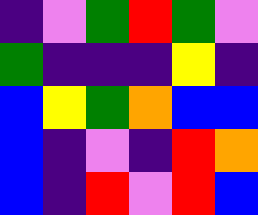[["indigo", "violet", "green", "red", "green", "violet"], ["green", "indigo", "indigo", "indigo", "yellow", "indigo"], ["blue", "yellow", "green", "orange", "blue", "blue"], ["blue", "indigo", "violet", "indigo", "red", "orange"], ["blue", "indigo", "red", "violet", "red", "blue"]]